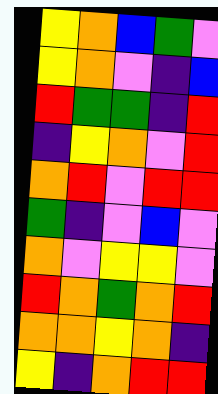[["yellow", "orange", "blue", "green", "violet"], ["yellow", "orange", "violet", "indigo", "blue"], ["red", "green", "green", "indigo", "red"], ["indigo", "yellow", "orange", "violet", "red"], ["orange", "red", "violet", "red", "red"], ["green", "indigo", "violet", "blue", "violet"], ["orange", "violet", "yellow", "yellow", "violet"], ["red", "orange", "green", "orange", "red"], ["orange", "orange", "yellow", "orange", "indigo"], ["yellow", "indigo", "orange", "red", "red"]]